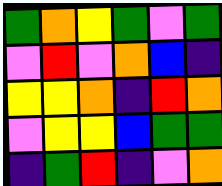[["green", "orange", "yellow", "green", "violet", "green"], ["violet", "red", "violet", "orange", "blue", "indigo"], ["yellow", "yellow", "orange", "indigo", "red", "orange"], ["violet", "yellow", "yellow", "blue", "green", "green"], ["indigo", "green", "red", "indigo", "violet", "orange"]]